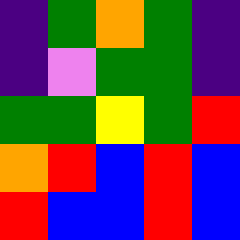[["indigo", "green", "orange", "green", "indigo"], ["indigo", "violet", "green", "green", "indigo"], ["green", "green", "yellow", "green", "red"], ["orange", "red", "blue", "red", "blue"], ["red", "blue", "blue", "red", "blue"]]